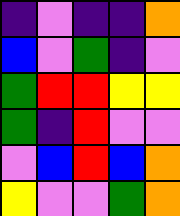[["indigo", "violet", "indigo", "indigo", "orange"], ["blue", "violet", "green", "indigo", "violet"], ["green", "red", "red", "yellow", "yellow"], ["green", "indigo", "red", "violet", "violet"], ["violet", "blue", "red", "blue", "orange"], ["yellow", "violet", "violet", "green", "orange"]]